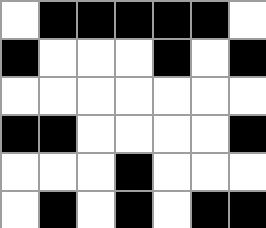[["white", "black", "black", "black", "black", "black", "white"], ["black", "white", "white", "white", "black", "white", "black"], ["white", "white", "white", "white", "white", "white", "white"], ["black", "black", "white", "white", "white", "white", "black"], ["white", "white", "white", "black", "white", "white", "white"], ["white", "black", "white", "black", "white", "black", "black"]]